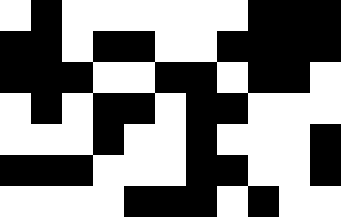[["white", "black", "white", "white", "white", "white", "white", "white", "black", "black", "black"], ["black", "black", "white", "black", "black", "white", "white", "black", "black", "black", "black"], ["black", "black", "black", "white", "white", "black", "black", "white", "black", "black", "white"], ["white", "black", "white", "black", "black", "white", "black", "black", "white", "white", "white"], ["white", "white", "white", "black", "white", "white", "black", "white", "white", "white", "black"], ["black", "black", "black", "white", "white", "white", "black", "black", "white", "white", "black"], ["white", "white", "white", "white", "black", "black", "black", "white", "black", "white", "white"]]